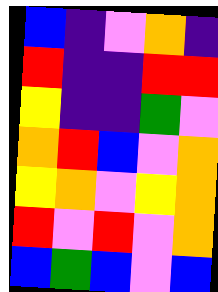[["blue", "indigo", "violet", "orange", "indigo"], ["red", "indigo", "indigo", "red", "red"], ["yellow", "indigo", "indigo", "green", "violet"], ["orange", "red", "blue", "violet", "orange"], ["yellow", "orange", "violet", "yellow", "orange"], ["red", "violet", "red", "violet", "orange"], ["blue", "green", "blue", "violet", "blue"]]